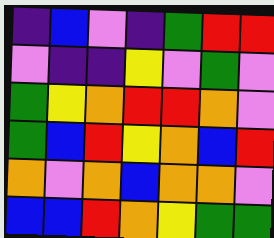[["indigo", "blue", "violet", "indigo", "green", "red", "red"], ["violet", "indigo", "indigo", "yellow", "violet", "green", "violet"], ["green", "yellow", "orange", "red", "red", "orange", "violet"], ["green", "blue", "red", "yellow", "orange", "blue", "red"], ["orange", "violet", "orange", "blue", "orange", "orange", "violet"], ["blue", "blue", "red", "orange", "yellow", "green", "green"]]